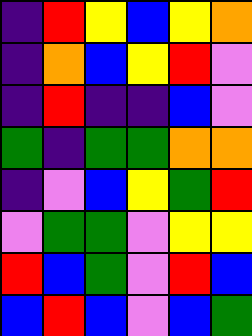[["indigo", "red", "yellow", "blue", "yellow", "orange"], ["indigo", "orange", "blue", "yellow", "red", "violet"], ["indigo", "red", "indigo", "indigo", "blue", "violet"], ["green", "indigo", "green", "green", "orange", "orange"], ["indigo", "violet", "blue", "yellow", "green", "red"], ["violet", "green", "green", "violet", "yellow", "yellow"], ["red", "blue", "green", "violet", "red", "blue"], ["blue", "red", "blue", "violet", "blue", "green"]]